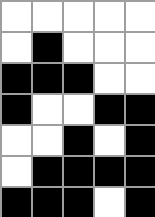[["white", "white", "white", "white", "white"], ["white", "black", "white", "white", "white"], ["black", "black", "black", "white", "white"], ["black", "white", "white", "black", "black"], ["white", "white", "black", "white", "black"], ["white", "black", "black", "black", "black"], ["black", "black", "black", "white", "black"]]